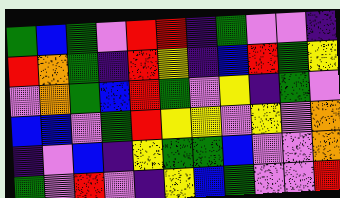[["green", "blue", "green", "violet", "red", "red", "indigo", "green", "violet", "violet", "indigo"], ["red", "orange", "green", "indigo", "red", "yellow", "indigo", "blue", "red", "green", "yellow"], ["violet", "orange", "green", "blue", "red", "green", "violet", "yellow", "indigo", "green", "violet"], ["blue", "blue", "violet", "green", "red", "yellow", "yellow", "violet", "yellow", "violet", "orange"], ["indigo", "violet", "blue", "indigo", "yellow", "green", "green", "blue", "violet", "violet", "orange"], ["green", "violet", "red", "violet", "indigo", "yellow", "blue", "green", "violet", "violet", "red"]]